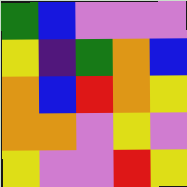[["green", "blue", "violet", "violet", "violet"], ["yellow", "indigo", "green", "orange", "blue"], ["orange", "blue", "red", "orange", "yellow"], ["orange", "orange", "violet", "yellow", "violet"], ["yellow", "violet", "violet", "red", "yellow"]]